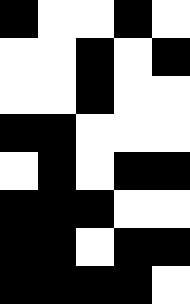[["black", "white", "white", "black", "white"], ["white", "white", "black", "white", "black"], ["white", "white", "black", "white", "white"], ["black", "black", "white", "white", "white"], ["white", "black", "white", "black", "black"], ["black", "black", "black", "white", "white"], ["black", "black", "white", "black", "black"], ["black", "black", "black", "black", "white"]]